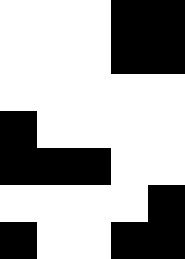[["white", "white", "white", "black", "black"], ["white", "white", "white", "black", "black"], ["white", "white", "white", "white", "white"], ["black", "white", "white", "white", "white"], ["black", "black", "black", "white", "white"], ["white", "white", "white", "white", "black"], ["black", "white", "white", "black", "black"]]